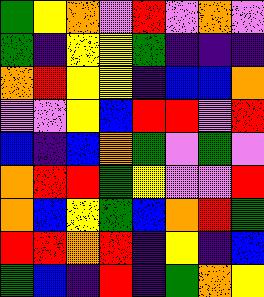[["green", "yellow", "orange", "violet", "red", "violet", "orange", "violet"], ["green", "indigo", "yellow", "yellow", "green", "indigo", "indigo", "indigo"], ["orange", "red", "yellow", "yellow", "indigo", "blue", "blue", "orange"], ["violet", "violet", "yellow", "blue", "red", "red", "violet", "red"], ["blue", "indigo", "blue", "orange", "green", "violet", "green", "violet"], ["orange", "red", "red", "green", "yellow", "violet", "violet", "red"], ["orange", "blue", "yellow", "green", "blue", "orange", "red", "green"], ["red", "red", "orange", "red", "indigo", "yellow", "indigo", "blue"], ["green", "blue", "indigo", "red", "indigo", "green", "orange", "yellow"]]